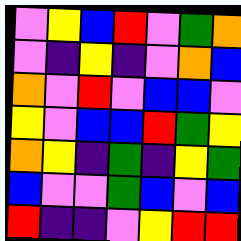[["violet", "yellow", "blue", "red", "violet", "green", "orange"], ["violet", "indigo", "yellow", "indigo", "violet", "orange", "blue"], ["orange", "violet", "red", "violet", "blue", "blue", "violet"], ["yellow", "violet", "blue", "blue", "red", "green", "yellow"], ["orange", "yellow", "indigo", "green", "indigo", "yellow", "green"], ["blue", "violet", "violet", "green", "blue", "violet", "blue"], ["red", "indigo", "indigo", "violet", "yellow", "red", "red"]]